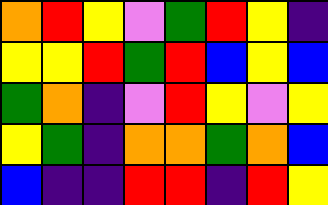[["orange", "red", "yellow", "violet", "green", "red", "yellow", "indigo"], ["yellow", "yellow", "red", "green", "red", "blue", "yellow", "blue"], ["green", "orange", "indigo", "violet", "red", "yellow", "violet", "yellow"], ["yellow", "green", "indigo", "orange", "orange", "green", "orange", "blue"], ["blue", "indigo", "indigo", "red", "red", "indigo", "red", "yellow"]]